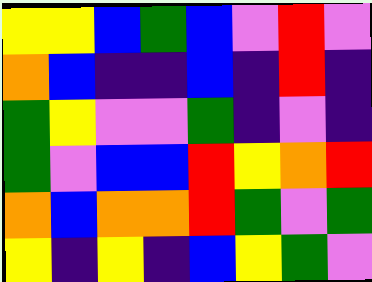[["yellow", "yellow", "blue", "green", "blue", "violet", "red", "violet"], ["orange", "blue", "indigo", "indigo", "blue", "indigo", "red", "indigo"], ["green", "yellow", "violet", "violet", "green", "indigo", "violet", "indigo"], ["green", "violet", "blue", "blue", "red", "yellow", "orange", "red"], ["orange", "blue", "orange", "orange", "red", "green", "violet", "green"], ["yellow", "indigo", "yellow", "indigo", "blue", "yellow", "green", "violet"]]